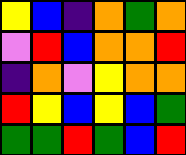[["yellow", "blue", "indigo", "orange", "green", "orange"], ["violet", "red", "blue", "orange", "orange", "red"], ["indigo", "orange", "violet", "yellow", "orange", "orange"], ["red", "yellow", "blue", "yellow", "blue", "green"], ["green", "green", "red", "green", "blue", "red"]]